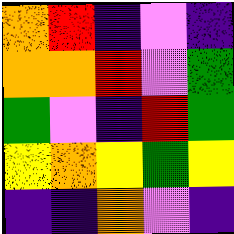[["orange", "red", "indigo", "violet", "indigo"], ["orange", "orange", "red", "violet", "green"], ["green", "violet", "indigo", "red", "green"], ["yellow", "orange", "yellow", "green", "yellow"], ["indigo", "indigo", "orange", "violet", "indigo"]]